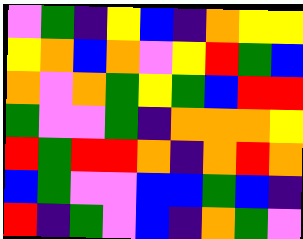[["violet", "green", "indigo", "yellow", "blue", "indigo", "orange", "yellow", "yellow"], ["yellow", "orange", "blue", "orange", "violet", "yellow", "red", "green", "blue"], ["orange", "violet", "orange", "green", "yellow", "green", "blue", "red", "red"], ["green", "violet", "violet", "green", "indigo", "orange", "orange", "orange", "yellow"], ["red", "green", "red", "red", "orange", "indigo", "orange", "red", "orange"], ["blue", "green", "violet", "violet", "blue", "blue", "green", "blue", "indigo"], ["red", "indigo", "green", "violet", "blue", "indigo", "orange", "green", "violet"]]